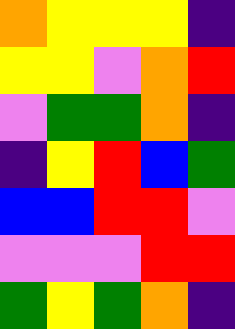[["orange", "yellow", "yellow", "yellow", "indigo"], ["yellow", "yellow", "violet", "orange", "red"], ["violet", "green", "green", "orange", "indigo"], ["indigo", "yellow", "red", "blue", "green"], ["blue", "blue", "red", "red", "violet"], ["violet", "violet", "violet", "red", "red"], ["green", "yellow", "green", "orange", "indigo"]]